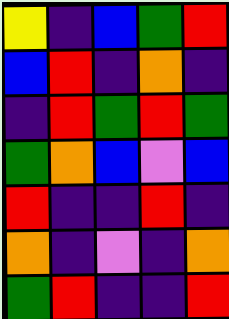[["yellow", "indigo", "blue", "green", "red"], ["blue", "red", "indigo", "orange", "indigo"], ["indigo", "red", "green", "red", "green"], ["green", "orange", "blue", "violet", "blue"], ["red", "indigo", "indigo", "red", "indigo"], ["orange", "indigo", "violet", "indigo", "orange"], ["green", "red", "indigo", "indigo", "red"]]